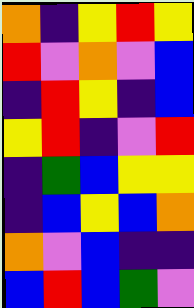[["orange", "indigo", "yellow", "red", "yellow"], ["red", "violet", "orange", "violet", "blue"], ["indigo", "red", "yellow", "indigo", "blue"], ["yellow", "red", "indigo", "violet", "red"], ["indigo", "green", "blue", "yellow", "yellow"], ["indigo", "blue", "yellow", "blue", "orange"], ["orange", "violet", "blue", "indigo", "indigo"], ["blue", "red", "blue", "green", "violet"]]